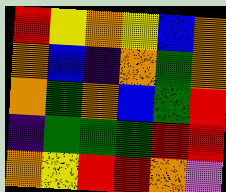[["red", "yellow", "orange", "yellow", "blue", "orange"], ["orange", "blue", "indigo", "orange", "green", "orange"], ["orange", "green", "orange", "blue", "green", "red"], ["indigo", "green", "green", "green", "red", "red"], ["orange", "yellow", "red", "red", "orange", "violet"]]